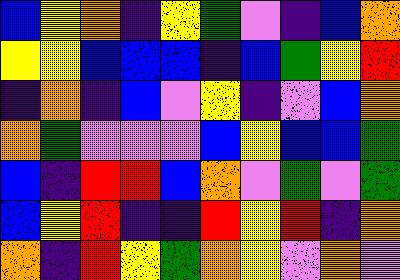[["blue", "yellow", "orange", "indigo", "yellow", "green", "violet", "indigo", "blue", "orange"], ["yellow", "yellow", "blue", "blue", "blue", "indigo", "blue", "green", "yellow", "red"], ["indigo", "orange", "indigo", "blue", "violet", "yellow", "indigo", "violet", "blue", "orange"], ["orange", "green", "violet", "violet", "violet", "blue", "yellow", "blue", "blue", "green"], ["blue", "indigo", "red", "red", "blue", "orange", "violet", "green", "violet", "green"], ["blue", "yellow", "red", "indigo", "indigo", "red", "yellow", "red", "indigo", "orange"], ["orange", "indigo", "red", "yellow", "green", "orange", "yellow", "violet", "orange", "violet"]]